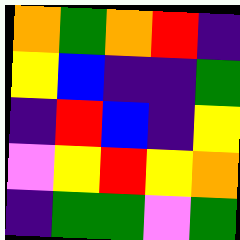[["orange", "green", "orange", "red", "indigo"], ["yellow", "blue", "indigo", "indigo", "green"], ["indigo", "red", "blue", "indigo", "yellow"], ["violet", "yellow", "red", "yellow", "orange"], ["indigo", "green", "green", "violet", "green"]]